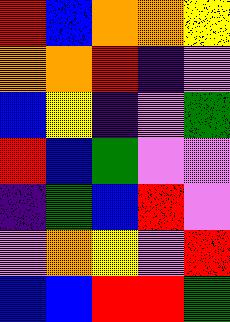[["red", "blue", "orange", "orange", "yellow"], ["orange", "orange", "red", "indigo", "violet"], ["blue", "yellow", "indigo", "violet", "green"], ["red", "blue", "green", "violet", "violet"], ["indigo", "green", "blue", "red", "violet"], ["violet", "orange", "yellow", "violet", "red"], ["blue", "blue", "red", "red", "green"]]